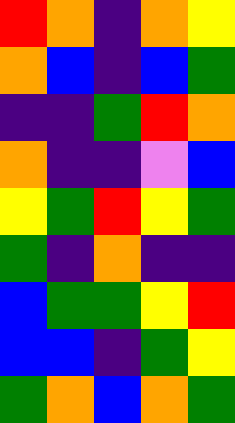[["red", "orange", "indigo", "orange", "yellow"], ["orange", "blue", "indigo", "blue", "green"], ["indigo", "indigo", "green", "red", "orange"], ["orange", "indigo", "indigo", "violet", "blue"], ["yellow", "green", "red", "yellow", "green"], ["green", "indigo", "orange", "indigo", "indigo"], ["blue", "green", "green", "yellow", "red"], ["blue", "blue", "indigo", "green", "yellow"], ["green", "orange", "blue", "orange", "green"]]